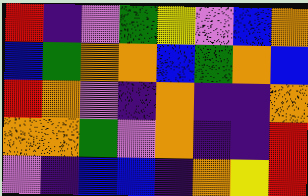[["red", "indigo", "violet", "green", "yellow", "violet", "blue", "orange"], ["blue", "green", "orange", "orange", "blue", "green", "orange", "blue"], ["red", "orange", "violet", "indigo", "orange", "indigo", "indigo", "orange"], ["orange", "orange", "green", "violet", "orange", "indigo", "indigo", "red"], ["violet", "indigo", "blue", "blue", "indigo", "orange", "yellow", "red"]]